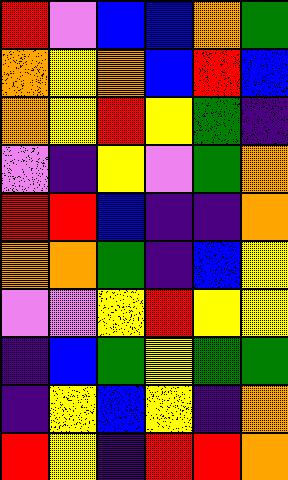[["red", "violet", "blue", "blue", "orange", "green"], ["orange", "yellow", "orange", "blue", "red", "blue"], ["orange", "yellow", "red", "yellow", "green", "indigo"], ["violet", "indigo", "yellow", "violet", "green", "orange"], ["red", "red", "blue", "indigo", "indigo", "orange"], ["orange", "orange", "green", "indigo", "blue", "yellow"], ["violet", "violet", "yellow", "red", "yellow", "yellow"], ["indigo", "blue", "green", "yellow", "green", "green"], ["indigo", "yellow", "blue", "yellow", "indigo", "orange"], ["red", "yellow", "indigo", "red", "red", "orange"]]